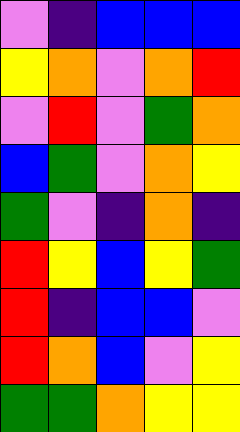[["violet", "indigo", "blue", "blue", "blue"], ["yellow", "orange", "violet", "orange", "red"], ["violet", "red", "violet", "green", "orange"], ["blue", "green", "violet", "orange", "yellow"], ["green", "violet", "indigo", "orange", "indigo"], ["red", "yellow", "blue", "yellow", "green"], ["red", "indigo", "blue", "blue", "violet"], ["red", "orange", "blue", "violet", "yellow"], ["green", "green", "orange", "yellow", "yellow"]]